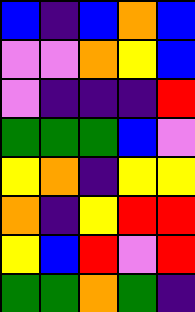[["blue", "indigo", "blue", "orange", "blue"], ["violet", "violet", "orange", "yellow", "blue"], ["violet", "indigo", "indigo", "indigo", "red"], ["green", "green", "green", "blue", "violet"], ["yellow", "orange", "indigo", "yellow", "yellow"], ["orange", "indigo", "yellow", "red", "red"], ["yellow", "blue", "red", "violet", "red"], ["green", "green", "orange", "green", "indigo"]]